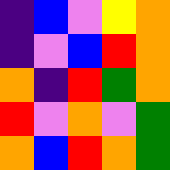[["indigo", "blue", "violet", "yellow", "orange"], ["indigo", "violet", "blue", "red", "orange"], ["orange", "indigo", "red", "green", "orange"], ["red", "violet", "orange", "violet", "green"], ["orange", "blue", "red", "orange", "green"]]